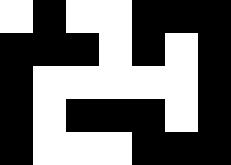[["white", "black", "white", "white", "black", "black", "black"], ["black", "black", "black", "white", "black", "white", "black"], ["black", "white", "white", "white", "white", "white", "black"], ["black", "white", "black", "black", "black", "white", "black"], ["black", "white", "white", "white", "black", "black", "black"]]